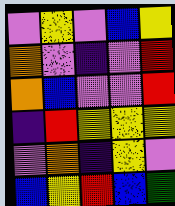[["violet", "yellow", "violet", "blue", "yellow"], ["orange", "violet", "indigo", "violet", "red"], ["orange", "blue", "violet", "violet", "red"], ["indigo", "red", "yellow", "yellow", "yellow"], ["violet", "orange", "indigo", "yellow", "violet"], ["blue", "yellow", "red", "blue", "green"]]